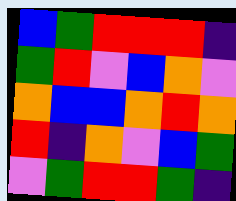[["blue", "green", "red", "red", "red", "indigo"], ["green", "red", "violet", "blue", "orange", "violet"], ["orange", "blue", "blue", "orange", "red", "orange"], ["red", "indigo", "orange", "violet", "blue", "green"], ["violet", "green", "red", "red", "green", "indigo"]]